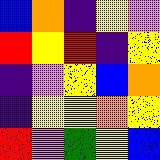[["blue", "orange", "indigo", "yellow", "violet"], ["red", "yellow", "red", "indigo", "yellow"], ["indigo", "violet", "yellow", "blue", "orange"], ["indigo", "yellow", "yellow", "orange", "yellow"], ["red", "violet", "green", "yellow", "blue"]]